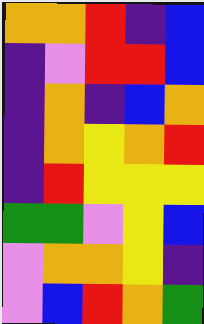[["orange", "orange", "red", "indigo", "blue"], ["indigo", "violet", "red", "red", "blue"], ["indigo", "orange", "indigo", "blue", "orange"], ["indigo", "orange", "yellow", "orange", "red"], ["indigo", "red", "yellow", "yellow", "yellow"], ["green", "green", "violet", "yellow", "blue"], ["violet", "orange", "orange", "yellow", "indigo"], ["violet", "blue", "red", "orange", "green"]]